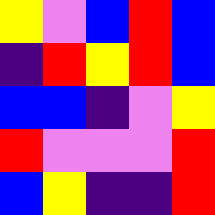[["yellow", "violet", "blue", "red", "blue"], ["indigo", "red", "yellow", "red", "blue"], ["blue", "blue", "indigo", "violet", "yellow"], ["red", "violet", "violet", "violet", "red"], ["blue", "yellow", "indigo", "indigo", "red"]]